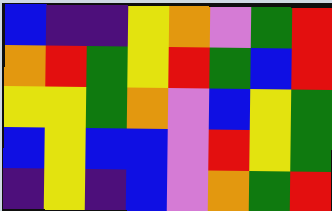[["blue", "indigo", "indigo", "yellow", "orange", "violet", "green", "red"], ["orange", "red", "green", "yellow", "red", "green", "blue", "red"], ["yellow", "yellow", "green", "orange", "violet", "blue", "yellow", "green"], ["blue", "yellow", "blue", "blue", "violet", "red", "yellow", "green"], ["indigo", "yellow", "indigo", "blue", "violet", "orange", "green", "red"]]